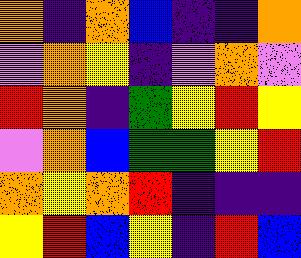[["orange", "indigo", "orange", "blue", "indigo", "indigo", "orange"], ["violet", "orange", "yellow", "indigo", "violet", "orange", "violet"], ["red", "orange", "indigo", "green", "yellow", "red", "yellow"], ["violet", "orange", "blue", "green", "green", "yellow", "red"], ["orange", "yellow", "orange", "red", "indigo", "indigo", "indigo"], ["yellow", "red", "blue", "yellow", "indigo", "red", "blue"]]